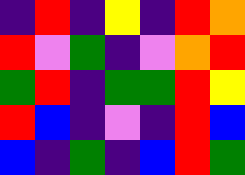[["indigo", "red", "indigo", "yellow", "indigo", "red", "orange"], ["red", "violet", "green", "indigo", "violet", "orange", "red"], ["green", "red", "indigo", "green", "green", "red", "yellow"], ["red", "blue", "indigo", "violet", "indigo", "red", "blue"], ["blue", "indigo", "green", "indigo", "blue", "red", "green"]]